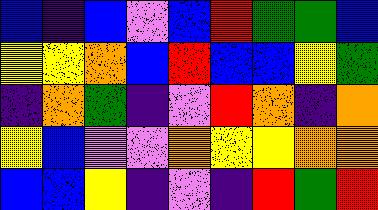[["blue", "indigo", "blue", "violet", "blue", "red", "green", "green", "blue"], ["yellow", "yellow", "orange", "blue", "red", "blue", "blue", "yellow", "green"], ["indigo", "orange", "green", "indigo", "violet", "red", "orange", "indigo", "orange"], ["yellow", "blue", "violet", "violet", "orange", "yellow", "yellow", "orange", "orange"], ["blue", "blue", "yellow", "indigo", "violet", "indigo", "red", "green", "red"]]